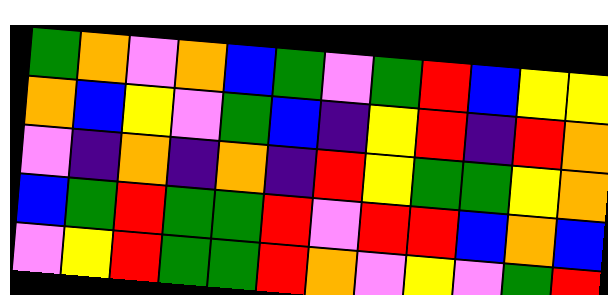[["green", "orange", "violet", "orange", "blue", "green", "violet", "green", "red", "blue", "yellow", "yellow"], ["orange", "blue", "yellow", "violet", "green", "blue", "indigo", "yellow", "red", "indigo", "red", "orange"], ["violet", "indigo", "orange", "indigo", "orange", "indigo", "red", "yellow", "green", "green", "yellow", "orange"], ["blue", "green", "red", "green", "green", "red", "violet", "red", "red", "blue", "orange", "blue"], ["violet", "yellow", "red", "green", "green", "red", "orange", "violet", "yellow", "violet", "green", "red"]]